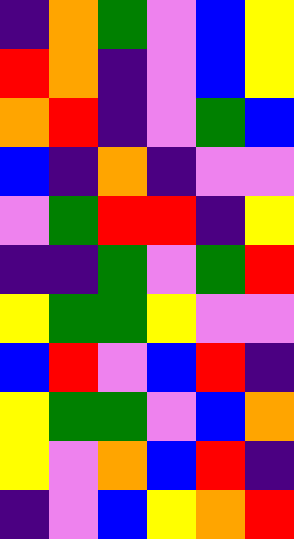[["indigo", "orange", "green", "violet", "blue", "yellow"], ["red", "orange", "indigo", "violet", "blue", "yellow"], ["orange", "red", "indigo", "violet", "green", "blue"], ["blue", "indigo", "orange", "indigo", "violet", "violet"], ["violet", "green", "red", "red", "indigo", "yellow"], ["indigo", "indigo", "green", "violet", "green", "red"], ["yellow", "green", "green", "yellow", "violet", "violet"], ["blue", "red", "violet", "blue", "red", "indigo"], ["yellow", "green", "green", "violet", "blue", "orange"], ["yellow", "violet", "orange", "blue", "red", "indigo"], ["indigo", "violet", "blue", "yellow", "orange", "red"]]